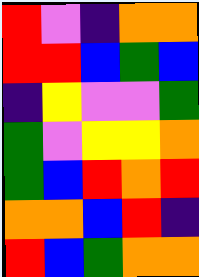[["red", "violet", "indigo", "orange", "orange"], ["red", "red", "blue", "green", "blue"], ["indigo", "yellow", "violet", "violet", "green"], ["green", "violet", "yellow", "yellow", "orange"], ["green", "blue", "red", "orange", "red"], ["orange", "orange", "blue", "red", "indigo"], ["red", "blue", "green", "orange", "orange"]]